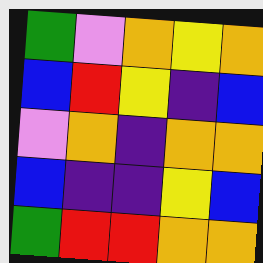[["green", "violet", "orange", "yellow", "orange"], ["blue", "red", "yellow", "indigo", "blue"], ["violet", "orange", "indigo", "orange", "orange"], ["blue", "indigo", "indigo", "yellow", "blue"], ["green", "red", "red", "orange", "orange"]]